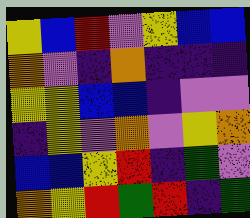[["yellow", "blue", "red", "violet", "yellow", "blue", "blue"], ["orange", "violet", "indigo", "orange", "indigo", "indigo", "indigo"], ["yellow", "yellow", "blue", "blue", "indigo", "violet", "violet"], ["indigo", "yellow", "violet", "orange", "violet", "yellow", "orange"], ["blue", "blue", "yellow", "red", "indigo", "green", "violet"], ["orange", "yellow", "red", "green", "red", "indigo", "green"]]